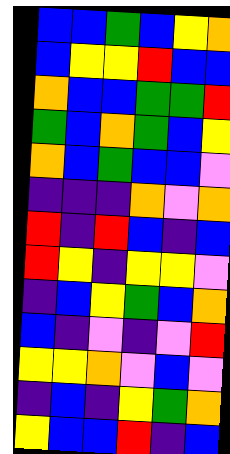[["blue", "blue", "green", "blue", "yellow", "orange"], ["blue", "yellow", "yellow", "red", "blue", "blue"], ["orange", "blue", "blue", "green", "green", "red"], ["green", "blue", "orange", "green", "blue", "yellow"], ["orange", "blue", "green", "blue", "blue", "violet"], ["indigo", "indigo", "indigo", "orange", "violet", "orange"], ["red", "indigo", "red", "blue", "indigo", "blue"], ["red", "yellow", "indigo", "yellow", "yellow", "violet"], ["indigo", "blue", "yellow", "green", "blue", "orange"], ["blue", "indigo", "violet", "indigo", "violet", "red"], ["yellow", "yellow", "orange", "violet", "blue", "violet"], ["indigo", "blue", "indigo", "yellow", "green", "orange"], ["yellow", "blue", "blue", "red", "indigo", "blue"]]